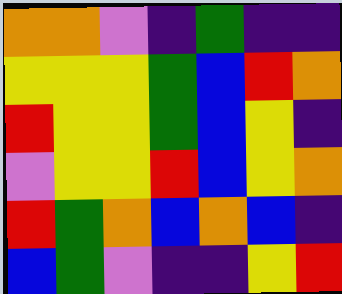[["orange", "orange", "violet", "indigo", "green", "indigo", "indigo"], ["yellow", "yellow", "yellow", "green", "blue", "red", "orange"], ["red", "yellow", "yellow", "green", "blue", "yellow", "indigo"], ["violet", "yellow", "yellow", "red", "blue", "yellow", "orange"], ["red", "green", "orange", "blue", "orange", "blue", "indigo"], ["blue", "green", "violet", "indigo", "indigo", "yellow", "red"]]